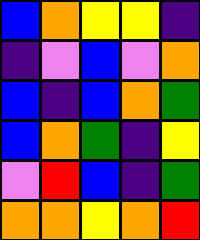[["blue", "orange", "yellow", "yellow", "indigo"], ["indigo", "violet", "blue", "violet", "orange"], ["blue", "indigo", "blue", "orange", "green"], ["blue", "orange", "green", "indigo", "yellow"], ["violet", "red", "blue", "indigo", "green"], ["orange", "orange", "yellow", "orange", "red"]]